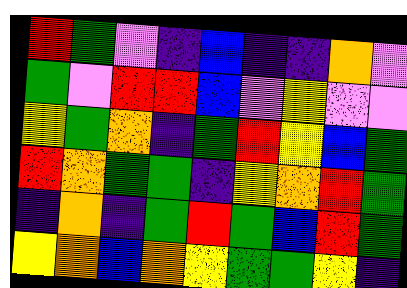[["red", "green", "violet", "indigo", "blue", "indigo", "indigo", "orange", "violet"], ["green", "violet", "red", "red", "blue", "violet", "yellow", "violet", "violet"], ["yellow", "green", "orange", "indigo", "green", "red", "yellow", "blue", "green"], ["red", "orange", "green", "green", "indigo", "yellow", "orange", "red", "green"], ["indigo", "orange", "indigo", "green", "red", "green", "blue", "red", "green"], ["yellow", "orange", "blue", "orange", "yellow", "green", "green", "yellow", "indigo"]]